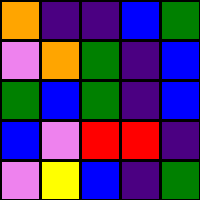[["orange", "indigo", "indigo", "blue", "green"], ["violet", "orange", "green", "indigo", "blue"], ["green", "blue", "green", "indigo", "blue"], ["blue", "violet", "red", "red", "indigo"], ["violet", "yellow", "blue", "indigo", "green"]]